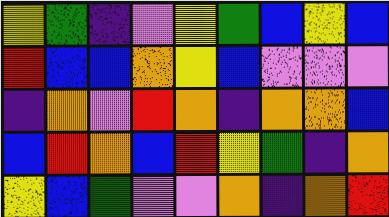[["yellow", "green", "indigo", "violet", "yellow", "green", "blue", "yellow", "blue"], ["red", "blue", "blue", "orange", "yellow", "blue", "violet", "violet", "violet"], ["indigo", "orange", "violet", "red", "orange", "indigo", "orange", "orange", "blue"], ["blue", "red", "orange", "blue", "red", "yellow", "green", "indigo", "orange"], ["yellow", "blue", "green", "violet", "violet", "orange", "indigo", "orange", "red"]]